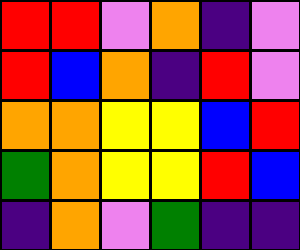[["red", "red", "violet", "orange", "indigo", "violet"], ["red", "blue", "orange", "indigo", "red", "violet"], ["orange", "orange", "yellow", "yellow", "blue", "red"], ["green", "orange", "yellow", "yellow", "red", "blue"], ["indigo", "orange", "violet", "green", "indigo", "indigo"]]